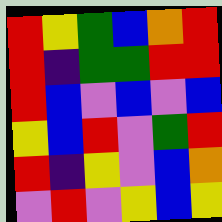[["red", "yellow", "green", "blue", "orange", "red"], ["red", "indigo", "green", "green", "red", "red"], ["red", "blue", "violet", "blue", "violet", "blue"], ["yellow", "blue", "red", "violet", "green", "red"], ["red", "indigo", "yellow", "violet", "blue", "orange"], ["violet", "red", "violet", "yellow", "blue", "yellow"]]